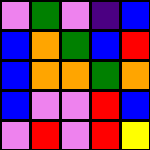[["violet", "green", "violet", "indigo", "blue"], ["blue", "orange", "green", "blue", "red"], ["blue", "orange", "orange", "green", "orange"], ["blue", "violet", "violet", "red", "blue"], ["violet", "red", "violet", "red", "yellow"]]